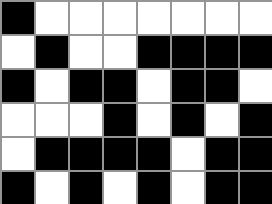[["black", "white", "white", "white", "white", "white", "white", "white"], ["white", "black", "white", "white", "black", "black", "black", "black"], ["black", "white", "black", "black", "white", "black", "black", "white"], ["white", "white", "white", "black", "white", "black", "white", "black"], ["white", "black", "black", "black", "black", "white", "black", "black"], ["black", "white", "black", "white", "black", "white", "black", "black"]]